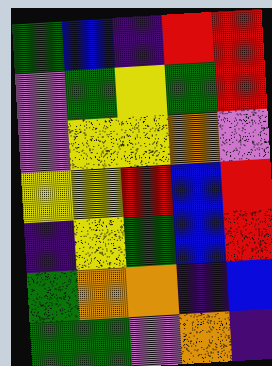[["green", "blue", "indigo", "red", "red"], ["violet", "green", "yellow", "green", "red"], ["violet", "yellow", "yellow", "orange", "violet"], ["yellow", "yellow", "red", "blue", "red"], ["indigo", "yellow", "green", "blue", "red"], ["green", "orange", "orange", "indigo", "blue"], ["green", "green", "violet", "orange", "indigo"]]